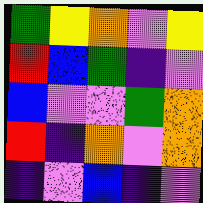[["green", "yellow", "orange", "violet", "yellow"], ["red", "blue", "green", "indigo", "violet"], ["blue", "violet", "violet", "green", "orange"], ["red", "indigo", "orange", "violet", "orange"], ["indigo", "violet", "blue", "indigo", "violet"]]